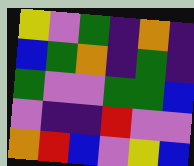[["yellow", "violet", "green", "indigo", "orange", "indigo"], ["blue", "green", "orange", "indigo", "green", "indigo"], ["green", "violet", "violet", "green", "green", "blue"], ["violet", "indigo", "indigo", "red", "violet", "violet"], ["orange", "red", "blue", "violet", "yellow", "blue"]]